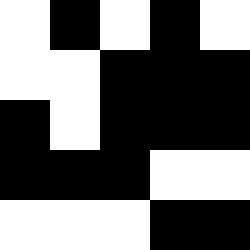[["white", "black", "white", "black", "white"], ["white", "white", "black", "black", "black"], ["black", "white", "black", "black", "black"], ["black", "black", "black", "white", "white"], ["white", "white", "white", "black", "black"]]